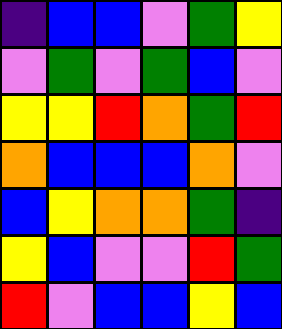[["indigo", "blue", "blue", "violet", "green", "yellow"], ["violet", "green", "violet", "green", "blue", "violet"], ["yellow", "yellow", "red", "orange", "green", "red"], ["orange", "blue", "blue", "blue", "orange", "violet"], ["blue", "yellow", "orange", "orange", "green", "indigo"], ["yellow", "blue", "violet", "violet", "red", "green"], ["red", "violet", "blue", "blue", "yellow", "blue"]]